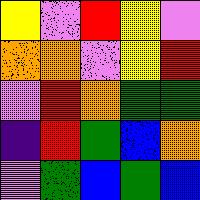[["yellow", "violet", "red", "yellow", "violet"], ["orange", "orange", "violet", "yellow", "red"], ["violet", "red", "orange", "green", "green"], ["indigo", "red", "green", "blue", "orange"], ["violet", "green", "blue", "green", "blue"]]